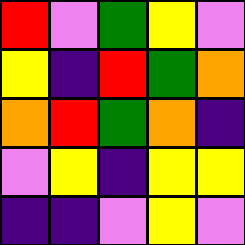[["red", "violet", "green", "yellow", "violet"], ["yellow", "indigo", "red", "green", "orange"], ["orange", "red", "green", "orange", "indigo"], ["violet", "yellow", "indigo", "yellow", "yellow"], ["indigo", "indigo", "violet", "yellow", "violet"]]